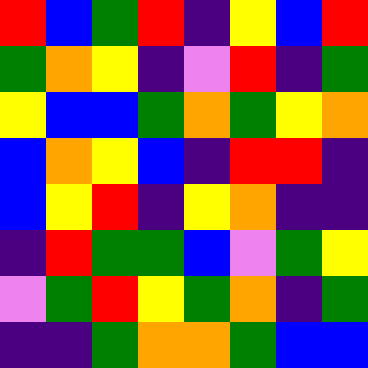[["red", "blue", "green", "red", "indigo", "yellow", "blue", "red"], ["green", "orange", "yellow", "indigo", "violet", "red", "indigo", "green"], ["yellow", "blue", "blue", "green", "orange", "green", "yellow", "orange"], ["blue", "orange", "yellow", "blue", "indigo", "red", "red", "indigo"], ["blue", "yellow", "red", "indigo", "yellow", "orange", "indigo", "indigo"], ["indigo", "red", "green", "green", "blue", "violet", "green", "yellow"], ["violet", "green", "red", "yellow", "green", "orange", "indigo", "green"], ["indigo", "indigo", "green", "orange", "orange", "green", "blue", "blue"]]